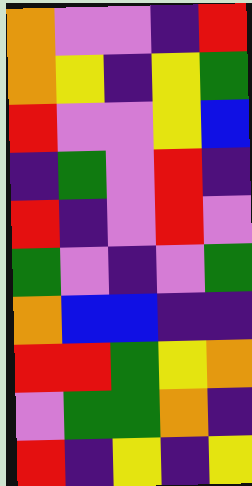[["orange", "violet", "violet", "indigo", "red"], ["orange", "yellow", "indigo", "yellow", "green"], ["red", "violet", "violet", "yellow", "blue"], ["indigo", "green", "violet", "red", "indigo"], ["red", "indigo", "violet", "red", "violet"], ["green", "violet", "indigo", "violet", "green"], ["orange", "blue", "blue", "indigo", "indigo"], ["red", "red", "green", "yellow", "orange"], ["violet", "green", "green", "orange", "indigo"], ["red", "indigo", "yellow", "indigo", "yellow"]]